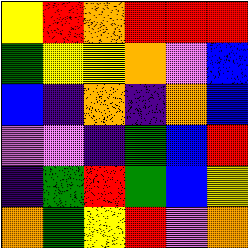[["yellow", "red", "orange", "red", "red", "red"], ["green", "yellow", "yellow", "orange", "violet", "blue"], ["blue", "indigo", "orange", "indigo", "orange", "blue"], ["violet", "violet", "indigo", "green", "blue", "red"], ["indigo", "green", "red", "green", "blue", "yellow"], ["orange", "green", "yellow", "red", "violet", "orange"]]